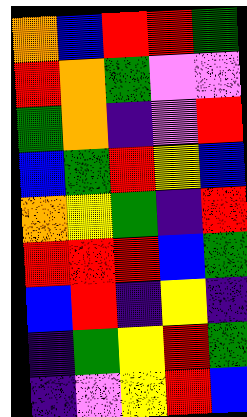[["orange", "blue", "red", "red", "green"], ["red", "orange", "green", "violet", "violet"], ["green", "orange", "indigo", "violet", "red"], ["blue", "green", "red", "yellow", "blue"], ["orange", "yellow", "green", "indigo", "red"], ["red", "red", "red", "blue", "green"], ["blue", "red", "indigo", "yellow", "indigo"], ["indigo", "green", "yellow", "red", "green"], ["indigo", "violet", "yellow", "red", "blue"]]